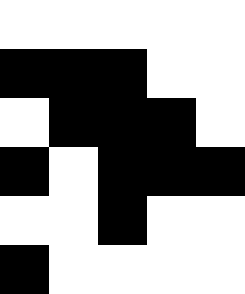[["white", "white", "white", "white", "white"], ["black", "black", "black", "white", "white"], ["white", "black", "black", "black", "white"], ["black", "white", "black", "black", "black"], ["white", "white", "black", "white", "white"], ["black", "white", "white", "white", "white"]]